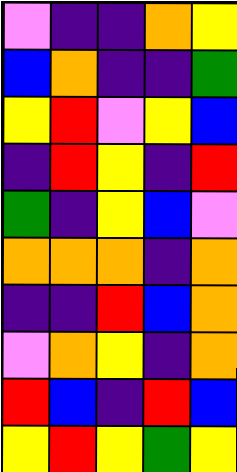[["violet", "indigo", "indigo", "orange", "yellow"], ["blue", "orange", "indigo", "indigo", "green"], ["yellow", "red", "violet", "yellow", "blue"], ["indigo", "red", "yellow", "indigo", "red"], ["green", "indigo", "yellow", "blue", "violet"], ["orange", "orange", "orange", "indigo", "orange"], ["indigo", "indigo", "red", "blue", "orange"], ["violet", "orange", "yellow", "indigo", "orange"], ["red", "blue", "indigo", "red", "blue"], ["yellow", "red", "yellow", "green", "yellow"]]